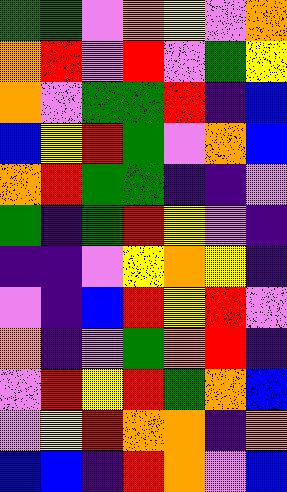[["green", "green", "violet", "orange", "yellow", "violet", "orange"], ["orange", "red", "violet", "red", "violet", "green", "yellow"], ["orange", "violet", "green", "green", "red", "indigo", "blue"], ["blue", "yellow", "red", "green", "violet", "orange", "blue"], ["orange", "red", "green", "green", "indigo", "indigo", "violet"], ["green", "indigo", "green", "red", "yellow", "violet", "indigo"], ["indigo", "indigo", "violet", "yellow", "orange", "yellow", "indigo"], ["violet", "indigo", "blue", "red", "yellow", "red", "violet"], ["orange", "indigo", "violet", "green", "orange", "red", "indigo"], ["violet", "red", "yellow", "red", "green", "orange", "blue"], ["violet", "yellow", "red", "orange", "orange", "indigo", "orange"], ["blue", "blue", "indigo", "red", "orange", "violet", "blue"]]